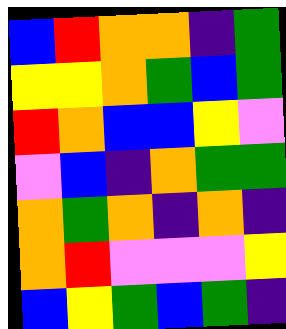[["blue", "red", "orange", "orange", "indigo", "green"], ["yellow", "yellow", "orange", "green", "blue", "green"], ["red", "orange", "blue", "blue", "yellow", "violet"], ["violet", "blue", "indigo", "orange", "green", "green"], ["orange", "green", "orange", "indigo", "orange", "indigo"], ["orange", "red", "violet", "violet", "violet", "yellow"], ["blue", "yellow", "green", "blue", "green", "indigo"]]